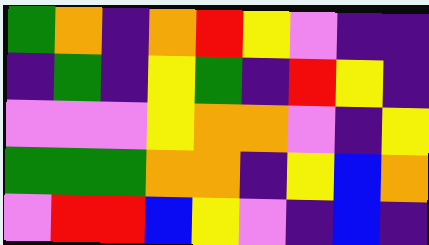[["green", "orange", "indigo", "orange", "red", "yellow", "violet", "indigo", "indigo"], ["indigo", "green", "indigo", "yellow", "green", "indigo", "red", "yellow", "indigo"], ["violet", "violet", "violet", "yellow", "orange", "orange", "violet", "indigo", "yellow"], ["green", "green", "green", "orange", "orange", "indigo", "yellow", "blue", "orange"], ["violet", "red", "red", "blue", "yellow", "violet", "indigo", "blue", "indigo"]]